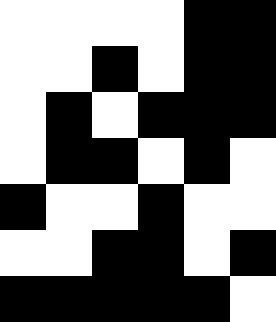[["white", "white", "white", "white", "black", "black"], ["white", "white", "black", "white", "black", "black"], ["white", "black", "white", "black", "black", "black"], ["white", "black", "black", "white", "black", "white"], ["black", "white", "white", "black", "white", "white"], ["white", "white", "black", "black", "white", "black"], ["black", "black", "black", "black", "black", "white"]]